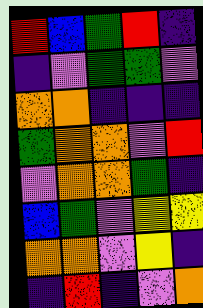[["red", "blue", "green", "red", "indigo"], ["indigo", "violet", "green", "green", "violet"], ["orange", "orange", "indigo", "indigo", "indigo"], ["green", "orange", "orange", "violet", "red"], ["violet", "orange", "orange", "green", "indigo"], ["blue", "green", "violet", "yellow", "yellow"], ["orange", "orange", "violet", "yellow", "indigo"], ["indigo", "red", "indigo", "violet", "orange"]]